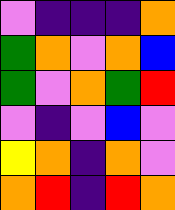[["violet", "indigo", "indigo", "indigo", "orange"], ["green", "orange", "violet", "orange", "blue"], ["green", "violet", "orange", "green", "red"], ["violet", "indigo", "violet", "blue", "violet"], ["yellow", "orange", "indigo", "orange", "violet"], ["orange", "red", "indigo", "red", "orange"]]